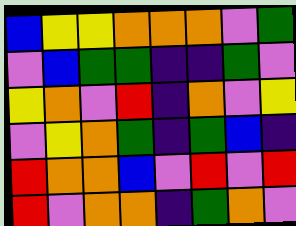[["blue", "yellow", "yellow", "orange", "orange", "orange", "violet", "green"], ["violet", "blue", "green", "green", "indigo", "indigo", "green", "violet"], ["yellow", "orange", "violet", "red", "indigo", "orange", "violet", "yellow"], ["violet", "yellow", "orange", "green", "indigo", "green", "blue", "indigo"], ["red", "orange", "orange", "blue", "violet", "red", "violet", "red"], ["red", "violet", "orange", "orange", "indigo", "green", "orange", "violet"]]